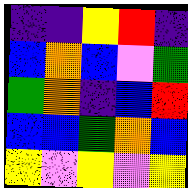[["indigo", "indigo", "yellow", "red", "indigo"], ["blue", "orange", "blue", "violet", "green"], ["green", "orange", "indigo", "blue", "red"], ["blue", "blue", "green", "orange", "blue"], ["yellow", "violet", "yellow", "violet", "yellow"]]